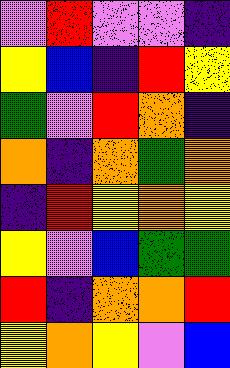[["violet", "red", "violet", "violet", "indigo"], ["yellow", "blue", "indigo", "red", "yellow"], ["green", "violet", "red", "orange", "indigo"], ["orange", "indigo", "orange", "green", "orange"], ["indigo", "red", "yellow", "orange", "yellow"], ["yellow", "violet", "blue", "green", "green"], ["red", "indigo", "orange", "orange", "red"], ["yellow", "orange", "yellow", "violet", "blue"]]